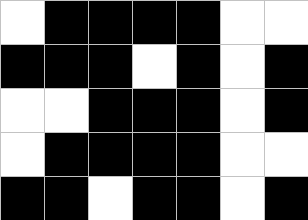[["white", "black", "black", "black", "black", "white", "white"], ["black", "black", "black", "white", "black", "white", "black"], ["white", "white", "black", "black", "black", "white", "black"], ["white", "black", "black", "black", "black", "white", "white"], ["black", "black", "white", "black", "black", "white", "black"]]